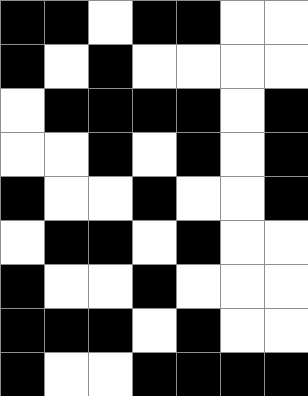[["black", "black", "white", "black", "black", "white", "white"], ["black", "white", "black", "white", "white", "white", "white"], ["white", "black", "black", "black", "black", "white", "black"], ["white", "white", "black", "white", "black", "white", "black"], ["black", "white", "white", "black", "white", "white", "black"], ["white", "black", "black", "white", "black", "white", "white"], ["black", "white", "white", "black", "white", "white", "white"], ["black", "black", "black", "white", "black", "white", "white"], ["black", "white", "white", "black", "black", "black", "black"]]